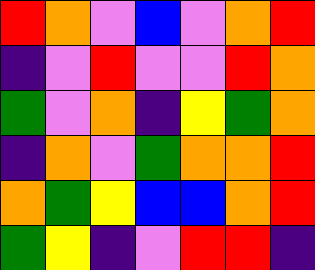[["red", "orange", "violet", "blue", "violet", "orange", "red"], ["indigo", "violet", "red", "violet", "violet", "red", "orange"], ["green", "violet", "orange", "indigo", "yellow", "green", "orange"], ["indigo", "orange", "violet", "green", "orange", "orange", "red"], ["orange", "green", "yellow", "blue", "blue", "orange", "red"], ["green", "yellow", "indigo", "violet", "red", "red", "indigo"]]